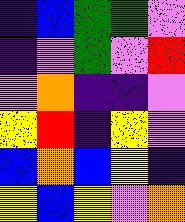[["indigo", "blue", "green", "green", "violet"], ["indigo", "violet", "green", "violet", "red"], ["violet", "orange", "indigo", "indigo", "violet"], ["yellow", "red", "indigo", "yellow", "violet"], ["blue", "orange", "blue", "yellow", "indigo"], ["yellow", "blue", "yellow", "violet", "orange"]]